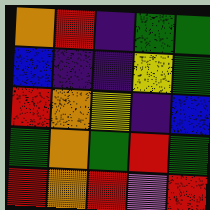[["orange", "red", "indigo", "green", "green"], ["blue", "indigo", "indigo", "yellow", "green"], ["red", "orange", "yellow", "indigo", "blue"], ["green", "orange", "green", "red", "green"], ["red", "orange", "red", "violet", "red"]]